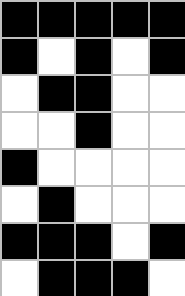[["black", "black", "black", "black", "black"], ["black", "white", "black", "white", "black"], ["white", "black", "black", "white", "white"], ["white", "white", "black", "white", "white"], ["black", "white", "white", "white", "white"], ["white", "black", "white", "white", "white"], ["black", "black", "black", "white", "black"], ["white", "black", "black", "black", "white"]]